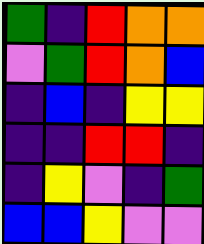[["green", "indigo", "red", "orange", "orange"], ["violet", "green", "red", "orange", "blue"], ["indigo", "blue", "indigo", "yellow", "yellow"], ["indigo", "indigo", "red", "red", "indigo"], ["indigo", "yellow", "violet", "indigo", "green"], ["blue", "blue", "yellow", "violet", "violet"]]